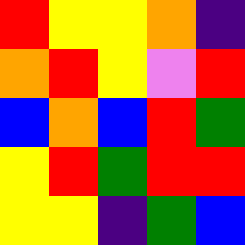[["red", "yellow", "yellow", "orange", "indigo"], ["orange", "red", "yellow", "violet", "red"], ["blue", "orange", "blue", "red", "green"], ["yellow", "red", "green", "red", "red"], ["yellow", "yellow", "indigo", "green", "blue"]]